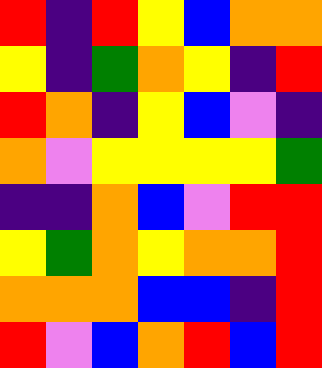[["red", "indigo", "red", "yellow", "blue", "orange", "orange"], ["yellow", "indigo", "green", "orange", "yellow", "indigo", "red"], ["red", "orange", "indigo", "yellow", "blue", "violet", "indigo"], ["orange", "violet", "yellow", "yellow", "yellow", "yellow", "green"], ["indigo", "indigo", "orange", "blue", "violet", "red", "red"], ["yellow", "green", "orange", "yellow", "orange", "orange", "red"], ["orange", "orange", "orange", "blue", "blue", "indigo", "red"], ["red", "violet", "blue", "orange", "red", "blue", "red"]]